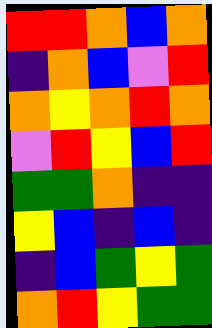[["red", "red", "orange", "blue", "orange"], ["indigo", "orange", "blue", "violet", "red"], ["orange", "yellow", "orange", "red", "orange"], ["violet", "red", "yellow", "blue", "red"], ["green", "green", "orange", "indigo", "indigo"], ["yellow", "blue", "indigo", "blue", "indigo"], ["indigo", "blue", "green", "yellow", "green"], ["orange", "red", "yellow", "green", "green"]]